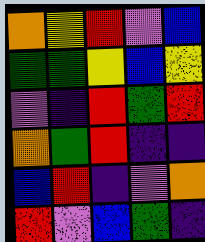[["orange", "yellow", "red", "violet", "blue"], ["green", "green", "yellow", "blue", "yellow"], ["violet", "indigo", "red", "green", "red"], ["orange", "green", "red", "indigo", "indigo"], ["blue", "red", "indigo", "violet", "orange"], ["red", "violet", "blue", "green", "indigo"]]